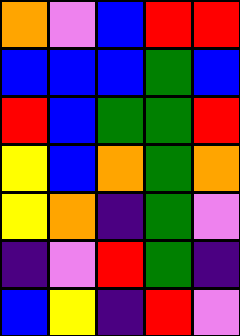[["orange", "violet", "blue", "red", "red"], ["blue", "blue", "blue", "green", "blue"], ["red", "blue", "green", "green", "red"], ["yellow", "blue", "orange", "green", "orange"], ["yellow", "orange", "indigo", "green", "violet"], ["indigo", "violet", "red", "green", "indigo"], ["blue", "yellow", "indigo", "red", "violet"]]